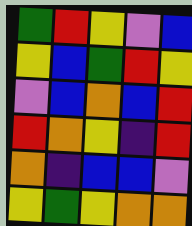[["green", "red", "yellow", "violet", "blue"], ["yellow", "blue", "green", "red", "yellow"], ["violet", "blue", "orange", "blue", "red"], ["red", "orange", "yellow", "indigo", "red"], ["orange", "indigo", "blue", "blue", "violet"], ["yellow", "green", "yellow", "orange", "orange"]]